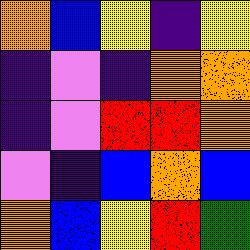[["orange", "blue", "yellow", "indigo", "yellow"], ["indigo", "violet", "indigo", "orange", "orange"], ["indigo", "violet", "red", "red", "orange"], ["violet", "indigo", "blue", "orange", "blue"], ["orange", "blue", "yellow", "red", "green"]]